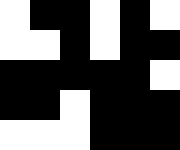[["white", "black", "black", "white", "black", "white"], ["white", "white", "black", "white", "black", "black"], ["black", "black", "black", "black", "black", "white"], ["black", "black", "white", "black", "black", "black"], ["white", "white", "white", "black", "black", "black"]]